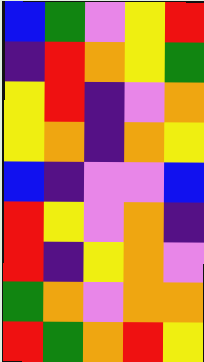[["blue", "green", "violet", "yellow", "red"], ["indigo", "red", "orange", "yellow", "green"], ["yellow", "red", "indigo", "violet", "orange"], ["yellow", "orange", "indigo", "orange", "yellow"], ["blue", "indigo", "violet", "violet", "blue"], ["red", "yellow", "violet", "orange", "indigo"], ["red", "indigo", "yellow", "orange", "violet"], ["green", "orange", "violet", "orange", "orange"], ["red", "green", "orange", "red", "yellow"]]